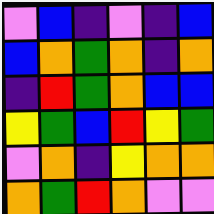[["violet", "blue", "indigo", "violet", "indigo", "blue"], ["blue", "orange", "green", "orange", "indigo", "orange"], ["indigo", "red", "green", "orange", "blue", "blue"], ["yellow", "green", "blue", "red", "yellow", "green"], ["violet", "orange", "indigo", "yellow", "orange", "orange"], ["orange", "green", "red", "orange", "violet", "violet"]]